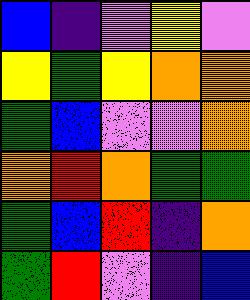[["blue", "indigo", "violet", "yellow", "violet"], ["yellow", "green", "yellow", "orange", "orange"], ["green", "blue", "violet", "violet", "orange"], ["orange", "red", "orange", "green", "green"], ["green", "blue", "red", "indigo", "orange"], ["green", "red", "violet", "indigo", "blue"]]